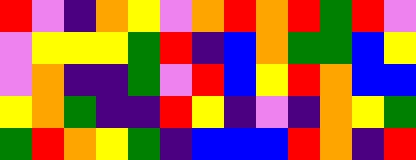[["red", "violet", "indigo", "orange", "yellow", "violet", "orange", "red", "orange", "red", "green", "red", "violet"], ["violet", "yellow", "yellow", "yellow", "green", "red", "indigo", "blue", "orange", "green", "green", "blue", "yellow"], ["violet", "orange", "indigo", "indigo", "green", "violet", "red", "blue", "yellow", "red", "orange", "blue", "blue"], ["yellow", "orange", "green", "indigo", "indigo", "red", "yellow", "indigo", "violet", "indigo", "orange", "yellow", "green"], ["green", "red", "orange", "yellow", "green", "indigo", "blue", "blue", "blue", "red", "orange", "indigo", "red"]]